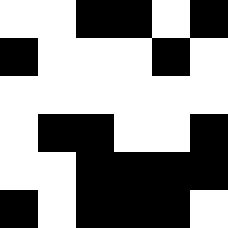[["white", "white", "black", "black", "white", "black"], ["black", "white", "white", "white", "black", "white"], ["white", "white", "white", "white", "white", "white"], ["white", "black", "black", "white", "white", "black"], ["white", "white", "black", "black", "black", "black"], ["black", "white", "black", "black", "black", "white"]]